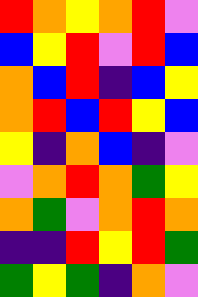[["red", "orange", "yellow", "orange", "red", "violet"], ["blue", "yellow", "red", "violet", "red", "blue"], ["orange", "blue", "red", "indigo", "blue", "yellow"], ["orange", "red", "blue", "red", "yellow", "blue"], ["yellow", "indigo", "orange", "blue", "indigo", "violet"], ["violet", "orange", "red", "orange", "green", "yellow"], ["orange", "green", "violet", "orange", "red", "orange"], ["indigo", "indigo", "red", "yellow", "red", "green"], ["green", "yellow", "green", "indigo", "orange", "violet"]]